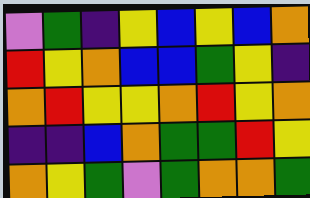[["violet", "green", "indigo", "yellow", "blue", "yellow", "blue", "orange"], ["red", "yellow", "orange", "blue", "blue", "green", "yellow", "indigo"], ["orange", "red", "yellow", "yellow", "orange", "red", "yellow", "orange"], ["indigo", "indigo", "blue", "orange", "green", "green", "red", "yellow"], ["orange", "yellow", "green", "violet", "green", "orange", "orange", "green"]]